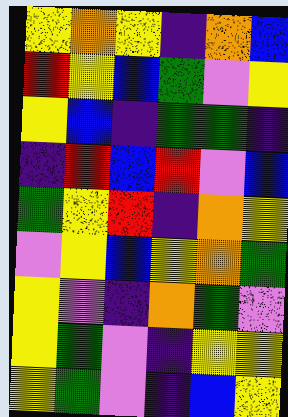[["yellow", "orange", "yellow", "indigo", "orange", "blue"], ["red", "yellow", "blue", "green", "violet", "yellow"], ["yellow", "blue", "indigo", "green", "green", "indigo"], ["indigo", "red", "blue", "red", "violet", "blue"], ["green", "yellow", "red", "indigo", "orange", "yellow"], ["violet", "yellow", "blue", "yellow", "orange", "green"], ["yellow", "violet", "indigo", "orange", "green", "violet"], ["yellow", "green", "violet", "indigo", "yellow", "yellow"], ["yellow", "green", "violet", "indigo", "blue", "yellow"]]